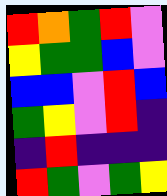[["red", "orange", "green", "red", "violet"], ["yellow", "green", "green", "blue", "violet"], ["blue", "blue", "violet", "red", "blue"], ["green", "yellow", "violet", "red", "indigo"], ["indigo", "red", "indigo", "indigo", "indigo"], ["red", "green", "violet", "green", "yellow"]]